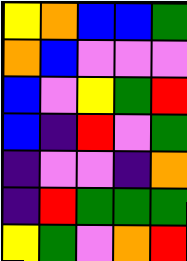[["yellow", "orange", "blue", "blue", "green"], ["orange", "blue", "violet", "violet", "violet"], ["blue", "violet", "yellow", "green", "red"], ["blue", "indigo", "red", "violet", "green"], ["indigo", "violet", "violet", "indigo", "orange"], ["indigo", "red", "green", "green", "green"], ["yellow", "green", "violet", "orange", "red"]]